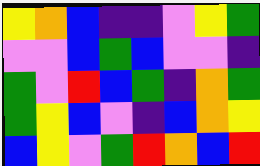[["yellow", "orange", "blue", "indigo", "indigo", "violet", "yellow", "green"], ["violet", "violet", "blue", "green", "blue", "violet", "violet", "indigo"], ["green", "violet", "red", "blue", "green", "indigo", "orange", "green"], ["green", "yellow", "blue", "violet", "indigo", "blue", "orange", "yellow"], ["blue", "yellow", "violet", "green", "red", "orange", "blue", "red"]]